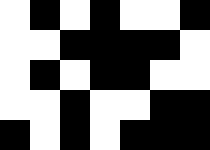[["white", "black", "white", "black", "white", "white", "black"], ["white", "white", "black", "black", "black", "black", "white"], ["white", "black", "white", "black", "black", "white", "white"], ["white", "white", "black", "white", "white", "black", "black"], ["black", "white", "black", "white", "black", "black", "black"]]